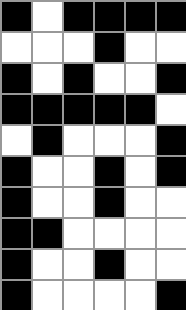[["black", "white", "black", "black", "black", "black"], ["white", "white", "white", "black", "white", "white"], ["black", "white", "black", "white", "white", "black"], ["black", "black", "black", "black", "black", "white"], ["white", "black", "white", "white", "white", "black"], ["black", "white", "white", "black", "white", "black"], ["black", "white", "white", "black", "white", "white"], ["black", "black", "white", "white", "white", "white"], ["black", "white", "white", "black", "white", "white"], ["black", "white", "white", "white", "white", "black"]]